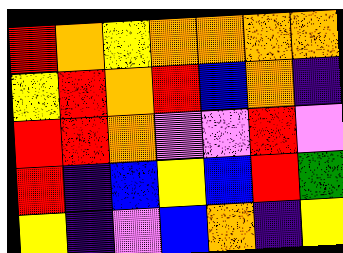[["red", "orange", "yellow", "orange", "orange", "orange", "orange"], ["yellow", "red", "orange", "red", "blue", "orange", "indigo"], ["red", "red", "orange", "violet", "violet", "red", "violet"], ["red", "indigo", "blue", "yellow", "blue", "red", "green"], ["yellow", "indigo", "violet", "blue", "orange", "indigo", "yellow"]]